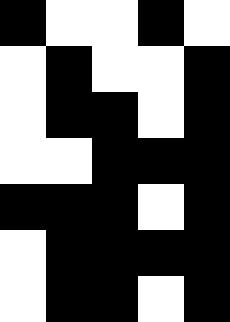[["black", "white", "white", "black", "white"], ["white", "black", "white", "white", "black"], ["white", "black", "black", "white", "black"], ["white", "white", "black", "black", "black"], ["black", "black", "black", "white", "black"], ["white", "black", "black", "black", "black"], ["white", "black", "black", "white", "black"]]